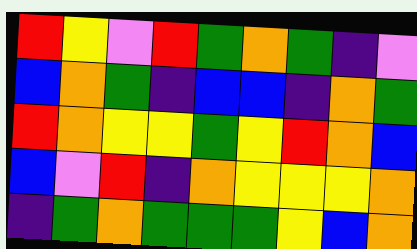[["red", "yellow", "violet", "red", "green", "orange", "green", "indigo", "violet"], ["blue", "orange", "green", "indigo", "blue", "blue", "indigo", "orange", "green"], ["red", "orange", "yellow", "yellow", "green", "yellow", "red", "orange", "blue"], ["blue", "violet", "red", "indigo", "orange", "yellow", "yellow", "yellow", "orange"], ["indigo", "green", "orange", "green", "green", "green", "yellow", "blue", "orange"]]